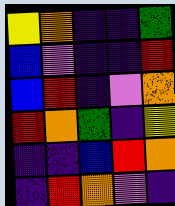[["yellow", "orange", "indigo", "indigo", "green"], ["blue", "violet", "indigo", "indigo", "red"], ["blue", "red", "indigo", "violet", "orange"], ["red", "orange", "green", "indigo", "yellow"], ["indigo", "indigo", "blue", "red", "orange"], ["indigo", "red", "orange", "violet", "indigo"]]